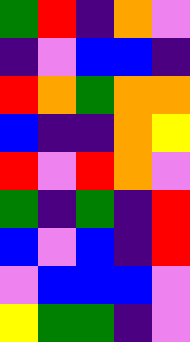[["green", "red", "indigo", "orange", "violet"], ["indigo", "violet", "blue", "blue", "indigo"], ["red", "orange", "green", "orange", "orange"], ["blue", "indigo", "indigo", "orange", "yellow"], ["red", "violet", "red", "orange", "violet"], ["green", "indigo", "green", "indigo", "red"], ["blue", "violet", "blue", "indigo", "red"], ["violet", "blue", "blue", "blue", "violet"], ["yellow", "green", "green", "indigo", "violet"]]